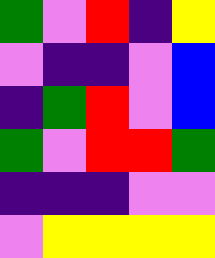[["green", "violet", "red", "indigo", "yellow"], ["violet", "indigo", "indigo", "violet", "blue"], ["indigo", "green", "red", "violet", "blue"], ["green", "violet", "red", "red", "green"], ["indigo", "indigo", "indigo", "violet", "violet"], ["violet", "yellow", "yellow", "yellow", "yellow"]]